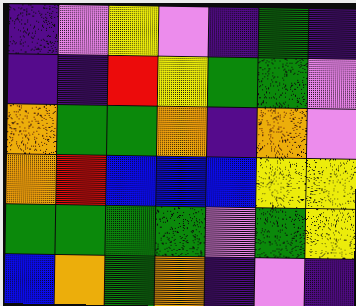[["indigo", "violet", "yellow", "violet", "indigo", "green", "indigo"], ["indigo", "indigo", "red", "yellow", "green", "green", "violet"], ["orange", "green", "green", "orange", "indigo", "orange", "violet"], ["orange", "red", "blue", "blue", "blue", "yellow", "yellow"], ["green", "green", "green", "green", "violet", "green", "yellow"], ["blue", "orange", "green", "orange", "indigo", "violet", "indigo"]]